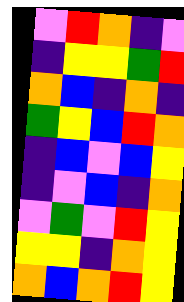[["violet", "red", "orange", "indigo", "violet"], ["indigo", "yellow", "yellow", "green", "red"], ["orange", "blue", "indigo", "orange", "indigo"], ["green", "yellow", "blue", "red", "orange"], ["indigo", "blue", "violet", "blue", "yellow"], ["indigo", "violet", "blue", "indigo", "orange"], ["violet", "green", "violet", "red", "yellow"], ["yellow", "yellow", "indigo", "orange", "yellow"], ["orange", "blue", "orange", "red", "yellow"]]